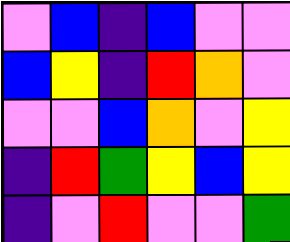[["violet", "blue", "indigo", "blue", "violet", "violet"], ["blue", "yellow", "indigo", "red", "orange", "violet"], ["violet", "violet", "blue", "orange", "violet", "yellow"], ["indigo", "red", "green", "yellow", "blue", "yellow"], ["indigo", "violet", "red", "violet", "violet", "green"]]